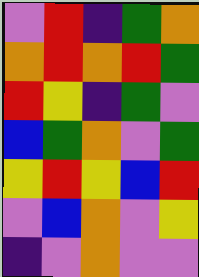[["violet", "red", "indigo", "green", "orange"], ["orange", "red", "orange", "red", "green"], ["red", "yellow", "indigo", "green", "violet"], ["blue", "green", "orange", "violet", "green"], ["yellow", "red", "yellow", "blue", "red"], ["violet", "blue", "orange", "violet", "yellow"], ["indigo", "violet", "orange", "violet", "violet"]]